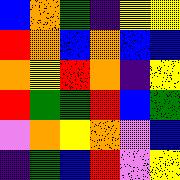[["blue", "orange", "green", "indigo", "yellow", "yellow"], ["red", "orange", "blue", "orange", "blue", "blue"], ["orange", "yellow", "red", "orange", "indigo", "yellow"], ["red", "green", "green", "red", "blue", "green"], ["violet", "orange", "yellow", "orange", "violet", "blue"], ["indigo", "green", "blue", "red", "violet", "yellow"]]